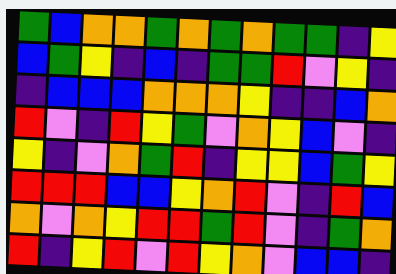[["green", "blue", "orange", "orange", "green", "orange", "green", "orange", "green", "green", "indigo", "yellow"], ["blue", "green", "yellow", "indigo", "blue", "indigo", "green", "green", "red", "violet", "yellow", "indigo"], ["indigo", "blue", "blue", "blue", "orange", "orange", "orange", "yellow", "indigo", "indigo", "blue", "orange"], ["red", "violet", "indigo", "red", "yellow", "green", "violet", "orange", "yellow", "blue", "violet", "indigo"], ["yellow", "indigo", "violet", "orange", "green", "red", "indigo", "yellow", "yellow", "blue", "green", "yellow"], ["red", "red", "red", "blue", "blue", "yellow", "orange", "red", "violet", "indigo", "red", "blue"], ["orange", "violet", "orange", "yellow", "red", "red", "green", "red", "violet", "indigo", "green", "orange"], ["red", "indigo", "yellow", "red", "violet", "red", "yellow", "orange", "violet", "blue", "blue", "indigo"]]